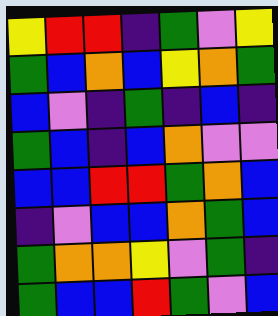[["yellow", "red", "red", "indigo", "green", "violet", "yellow"], ["green", "blue", "orange", "blue", "yellow", "orange", "green"], ["blue", "violet", "indigo", "green", "indigo", "blue", "indigo"], ["green", "blue", "indigo", "blue", "orange", "violet", "violet"], ["blue", "blue", "red", "red", "green", "orange", "blue"], ["indigo", "violet", "blue", "blue", "orange", "green", "blue"], ["green", "orange", "orange", "yellow", "violet", "green", "indigo"], ["green", "blue", "blue", "red", "green", "violet", "blue"]]